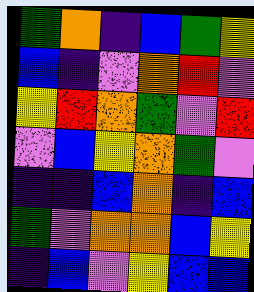[["green", "orange", "indigo", "blue", "green", "yellow"], ["blue", "indigo", "violet", "orange", "red", "violet"], ["yellow", "red", "orange", "green", "violet", "red"], ["violet", "blue", "yellow", "orange", "green", "violet"], ["indigo", "indigo", "blue", "orange", "indigo", "blue"], ["green", "violet", "orange", "orange", "blue", "yellow"], ["indigo", "blue", "violet", "yellow", "blue", "blue"]]